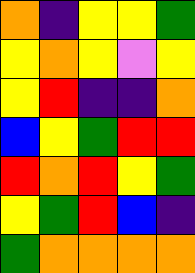[["orange", "indigo", "yellow", "yellow", "green"], ["yellow", "orange", "yellow", "violet", "yellow"], ["yellow", "red", "indigo", "indigo", "orange"], ["blue", "yellow", "green", "red", "red"], ["red", "orange", "red", "yellow", "green"], ["yellow", "green", "red", "blue", "indigo"], ["green", "orange", "orange", "orange", "orange"]]